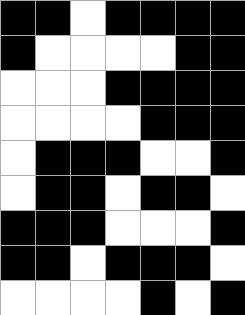[["black", "black", "white", "black", "black", "black", "black"], ["black", "white", "white", "white", "white", "black", "black"], ["white", "white", "white", "black", "black", "black", "black"], ["white", "white", "white", "white", "black", "black", "black"], ["white", "black", "black", "black", "white", "white", "black"], ["white", "black", "black", "white", "black", "black", "white"], ["black", "black", "black", "white", "white", "white", "black"], ["black", "black", "white", "black", "black", "black", "white"], ["white", "white", "white", "white", "black", "white", "black"]]